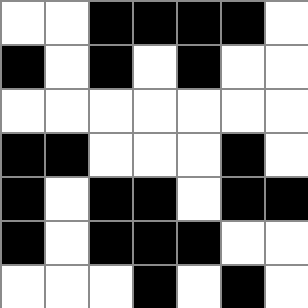[["white", "white", "black", "black", "black", "black", "white"], ["black", "white", "black", "white", "black", "white", "white"], ["white", "white", "white", "white", "white", "white", "white"], ["black", "black", "white", "white", "white", "black", "white"], ["black", "white", "black", "black", "white", "black", "black"], ["black", "white", "black", "black", "black", "white", "white"], ["white", "white", "white", "black", "white", "black", "white"]]